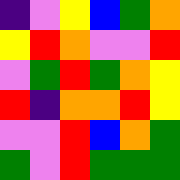[["indigo", "violet", "yellow", "blue", "green", "orange"], ["yellow", "red", "orange", "violet", "violet", "red"], ["violet", "green", "red", "green", "orange", "yellow"], ["red", "indigo", "orange", "orange", "red", "yellow"], ["violet", "violet", "red", "blue", "orange", "green"], ["green", "violet", "red", "green", "green", "green"]]